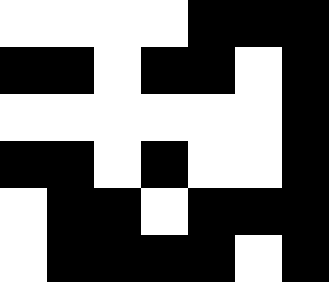[["white", "white", "white", "white", "black", "black", "black"], ["black", "black", "white", "black", "black", "white", "black"], ["white", "white", "white", "white", "white", "white", "black"], ["black", "black", "white", "black", "white", "white", "black"], ["white", "black", "black", "white", "black", "black", "black"], ["white", "black", "black", "black", "black", "white", "black"]]